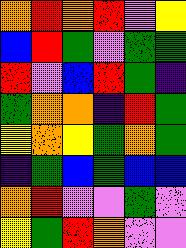[["orange", "red", "orange", "red", "violet", "yellow"], ["blue", "red", "green", "violet", "green", "green"], ["red", "violet", "blue", "red", "green", "indigo"], ["green", "orange", "orange", "indigo", "red", "green"], ["yellow", "orange", "yellow", "green", "orange", "green"], ["indigo", "green", "blue", "green", "blue", "blue"], ["orange", "red", "violet", "violet", "green", "violet"], ["yellow", "green", "red", "orange", "violet", "violet"]]